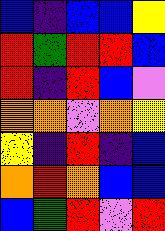[["blue", "indigo", "blue", "blue", "yellow"], ["red", "green", "red", "red", "blue"], ["red", "indigo", "red", "blue", "violet"], ["orange", "orange", "violet", "orange", "yellow"], ["yellow", "indigo", "red", "indigo", "blue"], ["orange", "red", "orange", "blue", "blue"], ["blue", "green", "red", "violet", "red"]]